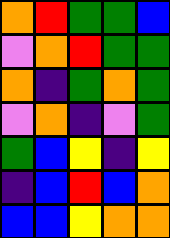[["orange", "red", "green", "green", "blue"], ["violet", "orange", "red", "green", "green"], ["orange", "indigo", "green", "orange", "green"], ["violet", "orange", "indigo", "violet", "green"], ["green", "blue", "yellow", "indigo", "yellow"], ["indigo", "blue", "red", "blue", "orange"], ["blue", "blue", "yellow", "orange", "orange"]]